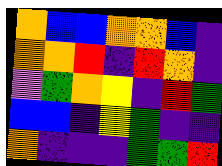[["orange", "blue", "blue", "orange", "orange", "blue", "indigo"], ["orange", "orange", "red", "indigo", "red", "orange", "indigo"], ["violet", "green", "orange", "yellow", "indigo", "red", "green"], ["blue", "blue", "indigo", "yellow", "green", "indigo", "indigo"], ["orange", "indigo", "indigo", "indigo", "green", "green", "red"]]